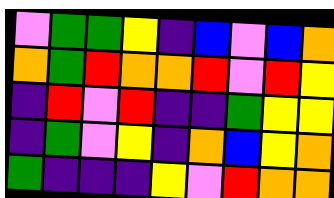[["violet", "green", "green", "yellow", "indigo", "blue", "violet", "blue", "orange"], ["orange", "green", "red", "orange", "orange", "red", "violet", "red", "yellow"], ["indigo", "red", "violet", "red", "indigo", "indigo", "green", "yellow", "yellow"], ["indigo", "green", "violet", "yellow", "indigo", "orange", "blue", "yellow", "orange"], ["green", "indigo", "indigo", "indigo", "yellow", "violet", "red", "orange", "orange"]]